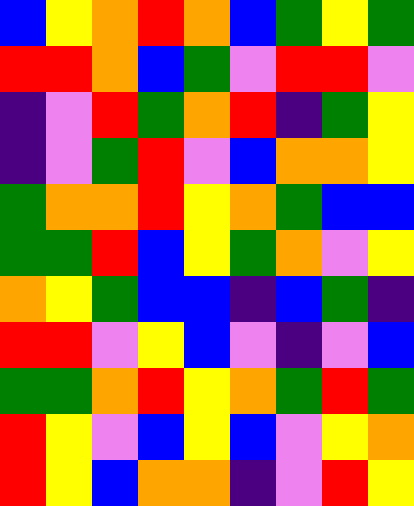[["blue", "yellow", "orange", "red", "orange", "blue", "green", "yellow", "green"], ["red", "red", "orange", "blue", "green", "violet", "red", "red", "violet"], ["indigo", "violet", "red", "green", "orange", "red", "indigo", "green", "yellow"], ["indigo", "violet", "green", "red", "violet", "blue", "orange", "orange", "yellow"], ["green", "orange", "orange", "red", "yellow", "orange", "green", "blue", "blue"], ["green", "green", "red", "blue", "yellow", "green", "orange", "violet", "yellow"], ["orange", "yellow", "green", "blue", "blue", "indigo", "blue", "green", "indigo"], ["red", "red", "violet", "yellow", "blue", "violet", "indigo", "violet", "blue"], ["green", "green", "orange", "red", "yellow", "orange", "green", "red", "green"], ["red", "yellow", "violet", "blue", "yellow", "blue", "violet", "yellow", "orange"], ["red", "yellow", "blue", "orange", "orange", "indigo", "violet", "red", "yellow"]]